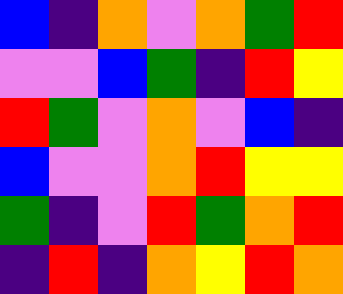[["blue", "indigo", "orange", "violet", "orange", "green", "red"], ["violet", "violet", "blue", "green", "indigo", "red", "yellow"], ["red", "green", "violet", "orange", "violet", "blue", "indigo"], ["blue", "violet", "violet", "orange", "red", "yellow", "yellow"], ["green", "indigo", "violet", "red", "green", "orange", "red"], ["indigo", "red", "indigo", "orange", "yellow", "red", "orange"]]